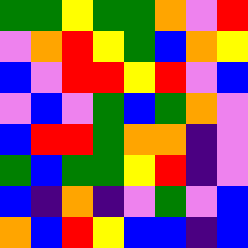[["green", "green", "yellow", "green", "green", "orange", "violet", "red"], ["violet", "orange", "red", "yellow", "green", "blue", "orange", "yellow"], ["blue", "violet", "red", "red", "yellow", "red", "violet", "blue"], ["violet", "blue", "violet", "green", "blue", "green", "orange", "violet"], ["blue", "red", "red", "green", "orange", "orange", "indigo", "violet"], ["green", "blue", "green", "green", "yellow", "red", "indigo", "violet"], ["blue", "indigo", "orange", "indigo", "violet", "green", "violet", "blue"], ["orange", "blue", "red", "yellow", "blue", "blue", "indigo", "blue"]]